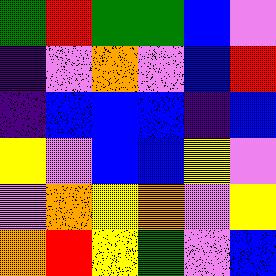[["green", "red", "green", "green", "blue", "violet"], ["indigo", "violet", "orange", "violet", "blue", "red"], ["indigo", "blue", "blue", "blue", "indigo", "blue"], ["yellow", "violet", "blue", "blue", "yellow", "violet"], ["violet", "orange", "yellow", "orange", "violet", "yellow"], ["orange", "red", "yellow", "green", "violet", "blue"]]